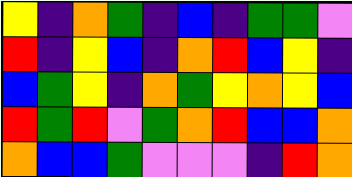[["yellow", "indigo", "orange", "green", "indigo", "blue", "indigo", "green", "green", "violet"], ["red", "indigo", "yellow", "blue", "indigo", "orange", "red", "blue", "yellow", "indigo"], ["blue", "green", "yellow", "indigo", "orange", "green", "yellow", "orange", "yellow", "blue"], ["red", "green", "red", "violet", "green", "orange", "red", "blue", "blue", "orange"], ["orange", "blue", "blue", "green", "violet", "violet", "violet", "indigo", "red", "orange"]]